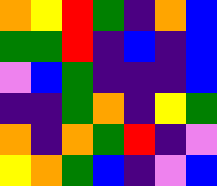[["orange", "yellow", "red", "green", "indigo", "orange", "blue"], ["green", "green", "red", "indigo", "blue", "indigo", "blue"], ["violet", "blue", "green", "indigo", "indigo", "indigo", "blue"], ["indigo", "indigo", "green", "orange", "indigo", "yellow", "green"], ["orange", "indigo", "orange", "green", "red", "indigo", "violet"], ["yellow", "orange", "green", "blue", "indigo", "violet", "blue"]]